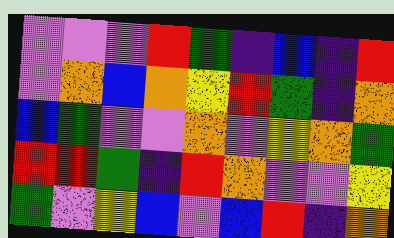[["violet", "violet", "violet", "red", "green", "indigo", "blue", "indigo", "red"], ["violet", "orange", "blue", "orange", "yellow", "red", "green", "indigo", "orange"], ["blue", "green", "violet", "violet", "orange", "violet", "yellow", "orange", "green"], ["red", "red", "green", "indigo", "red", "orange", "violet", "violet", "yellow"], ["green", "violet", "yellow", "blue", "violet", "blue", "red", "indigo", "orange"]]